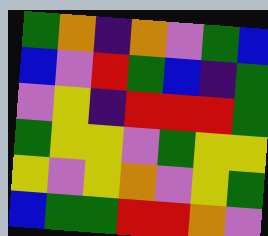[["green", "orange", "indigo", "orange", "violet", "green", "blue"], ["blue", "violet", "red", "green", "blue", "indigo", "green"], ["violet", "yellow", "indigo", "red", "red", "red", "green"], ["green", "yellow", "yellow", "violet", "green", "yellow", "yellow"], ["yellow", "violet", "yellow", "orange", "violet", "yellow", "green"], ["blue", "green", "green", "red", "red", "orange", "violet"]]